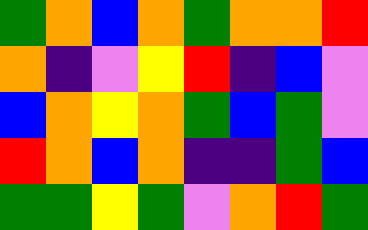[["green", "orange", "blue", "orange", "green", "orange", "orange", "red"], ["orange", "indigo", "violet", "yellow", "red", "indigo", "blue", "violet"], ["blue", "orange", "yellow", "orange", "green", "blue", "green", "violet"], ["red", "orange", "blue", "orange", "indigo", "indigo", "green", "blue"], ["green", "green", "yellow", "green", "violet", "orange", "red", "green"]]